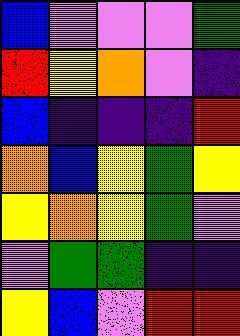[["blue", "violet", "violet", "violet", "green"], ["red", "yellow", "orange", "violet", "indigo"], ["blue", "indigo", "indigo", "indigo", "red"], ["orange", "blue", "yellow", "green", "yellow"], ["yellow", "orange", "yellow", "green", "violet"], ["violet", "green", "green", "indigo", "indigo"], ["yellow", "blue", "violet", "red", "red"]]